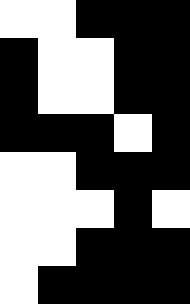[["white", "white", "black", "black", "black"], ["black", "white", "white", "black", "black"], ["black", "white", "white", "black", "black"], ["black", "black", "black", "white", "black"], ["white", "white", "black", "black", "black"], ["white", "white", "white", "black", "white"], ["white", "white", "black", "black", "black"], ["white", "black", "black", "black", "black"]]